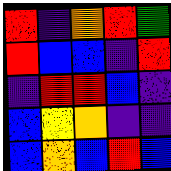[["red", "indigo", "orange", "red", "green"], ["red", "blue", "blue", "indigo", "red"], ["indigo", "red", "red", "blue", "indigo"], ["blue", "yellow", "orange", "indigo", "indigo"], ["blue", "orange", "blue", "red", "blue"]]